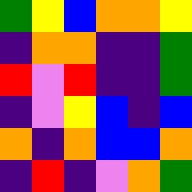[["green", "yellow", "blue", "orange", "orange", "yellow"], ["indigo", "orange", "orange", "indigo", "indigo", "green"], ["red", "violet", "red", "indigo", "indigo", "green"], ["indigo", "violet", "yellow", "blue", "indigo", "blue"], ["orange", "indigo", "orange", "blue", "blue", "orange"], ["indigo", "red", "indigo", "violet", "orange", "green"]]